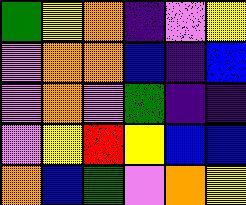[["green", "yellow", "orange", "indigo", "violet", "yellow"], ["violet", "orange", "orange", "blue", "indigo", "blue"], ["violet", "orange", "violet", "green", "indigo", "indigo"], ["violet", "yellow", "red", "yellow", "blue", "blue"], ["orange", "blue", "green", "violet", "orange", "yellow"]]